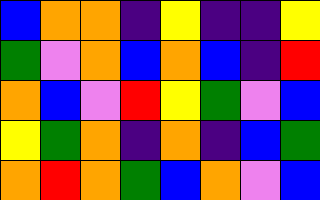[["blue", "orange", "orange", "indigo", "yellow", "indigo", "indigo", "yellow"], ["green", "violet", "orange", "blue", "orange", "blue", "indigo", "red"], ["orange", "blue", "violet", "red", "yellow", "green", "violet", "blue"], ["yellow", "green", "orange", "indigo", "orange", "indigo", "blue", "green"], ["orange", "red", "orange", "green", "blue", "orange", "violet", "blue"]]